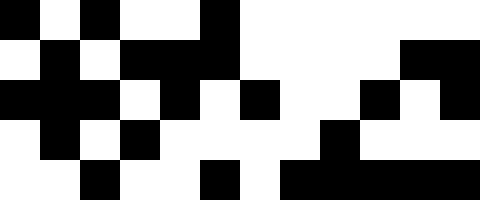[["black", "white", "black", "white", "white", "black", "white", "white", "white", "white", "white", "white"], ["white", "black", "white", "black", "black", "black", "white", "white", "white", "white", "black", "black"], ["black", "black", "black", "white", "black", "white", "black", "white", "white", "black", "white", "black"], ["white", "black", "white", "black", "white", "white", "white", "white", "black", "white", "white", "white"], ["white", "white", "black", "white", "white", "black", "white", "black", "black", "black", "black", "black"]]